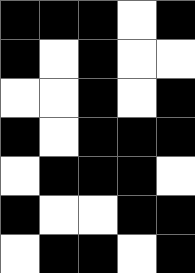[["black", "black", "black", "white", "black"], ["black", "white", "black", "white", "white"], ["white", "white", "black", "white", "black"], ["black", "white", "black", "black", "black"], ["white", "black", "black", "black", "white"], ["black", "white", "white", "black", "black"], ["white", "black", "black", "white", "black"]]